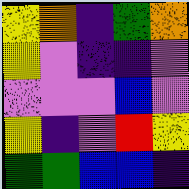[["yellow", "orange", "indigo", "green", "orange"], ["yellow", "violet", "indigo", "indigo", "violet"], ["violet", "violet", "violet", "blue", "violet"], ["yellow", "indigo", "violet", "red", "yellow"], ["green", "green", "blue", "blue", "indigo"]]